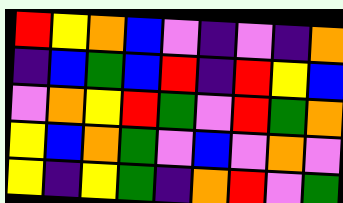[["red", "yellow", "orange", "blue", "violet", "indigo", "violet", "indigo", "orange"], ["indigo", "blue", "green", "blue", "red", "indigo", "red", "yellow", "blue"], ["violet", "orange", "yellow", "red", "green", "violet", "red", "green", "orange"], ["yellow", "blue", "orange", "green", "violet", "blue", "violet", "orange", "violet"], ["yellow", "indigo", "yellow", "green", "indigo", "orange", "red", "violet", "green"]]